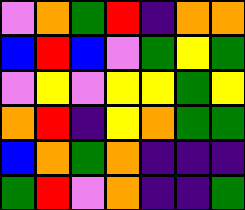[["violet", "orange", "green", "red", "indigo", "orange", "orange"], ["blue", "red", "blue", "violet", "green", "yellow", "green"], ["violet", "yellow", "violet", "yellow", "yellow", "green", "yellow"], ["orange", "red", "indigo", "yellow", "orange", "green", "green"], ["blue", "orange", "green", "orange", "indigo", "indigo", "indigo"], ["green", "red", "violet", "orange", "indigo", "indigo", "green"]]